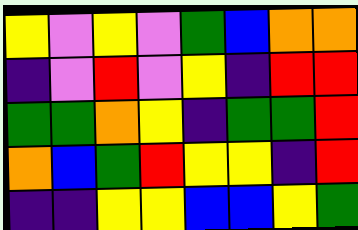[["yellow", "violet", "yellow", "violet", "green", "blue", "orange", "orange"], ["indigo", "violet", "red", "violet", "yellow", "indigo", "red", "red"], ["green", "green", "orange", "yellow", "indigo", "green", "green", "red"], ["orange", "blue", "green", "red", "yellow", "yellow", "indigo", "red"], ["indigo", "indigo", "yellow", "yellow", "blue", "blue", "yellow", "green"]]